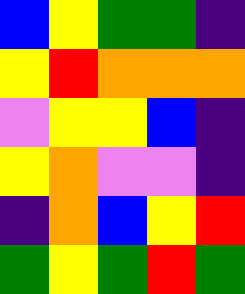[["blue", "yellow", "green", "green", "indigo"], ["yellow", "red", "orange", "orange", "orange"], ["violet", "yellow", "yellow", "blue", "indigo"], ["yellow", "orange", "violet", "violet", "indigo"], ["indigo", "orange", "blue", "yellow", "red"], ["green", "yellow", "green", "red", "green"]]